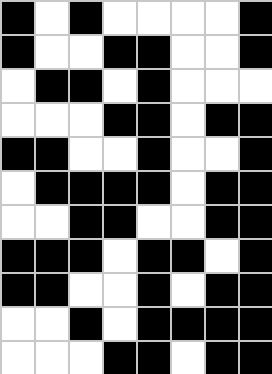[["black", "white", "black", "white", "white", "white", "white", "black"], ["black", "white", "white", "black", "black", "white", "white", "black"], ["white", "black", "black", "white", "black", "white", "white", "white"], ["white", "white", "white", "black", "black", "white", "black", "black"], ["black", "black", "white", "white", "black", "white", "white", "black"], ["white", "black", "black", "black", "black", "white", "black", "black"], ["white", "white", "black", "black", "white", "white", "black", "black"], ["black", "black", "black", "white", "black", "black", "white", "black"], ["black", "black", "white", "white", "black", "white", "black", "black"], ["white", "white", "black", "white", "black", "black", "black", "black"], ["white", "white", "white", "black", "black", "white", "black", "black"]]